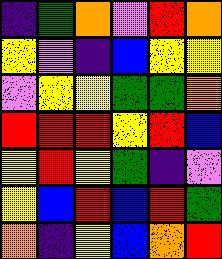[["indigo", "green", "orange", "violet", "red", "orange"], ["yellow", "violet", "indigo", "blue", "yellow", "yellow"], ["violet", "yellow", "yellow", "green", "green", "orange"], ["red", "red", "red", "yellow", "red", "blue"], ["yellow", "red", "yellow", "green", "indigo", "violet"], ["yellow", "blue", "red", "blue", "red", "green"], ["orange", "indigo", "yellow", "blue", "orange", "red"]]